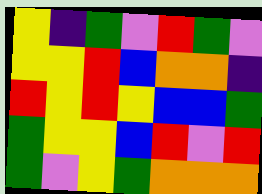[["yellow", "indigo", "green", "violet", "red", "green", "violet"], ["yellow", "yellow", "red", "blue", "orange", "orange", "indigo"], ["red", "yellow", "red", "yellow", "blue", "blue", "green"], ["green", "yellow", "yellow", "blue", "red", "violet", "red"], ["green", "violet", "yellow", "green", "orange", "orange", "orange"]]